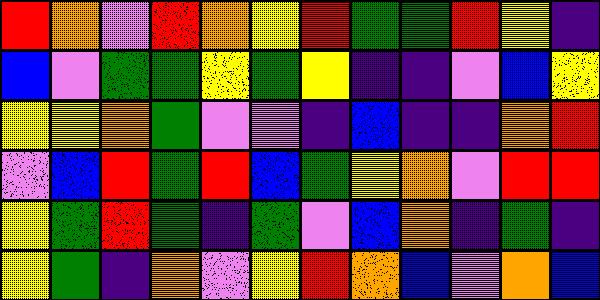[["red", "orange", "violet", "red", "orange", "yellow", "red", "green", "green", "red", "yellow", "indigo"], ["blue", "violet", "green", "green", "yellow", "green", "yellow", "indigo", "indigo", "violet", "blue", "yellow"], ["yellow", "yellow", "orange", "green", "violet", "violet", "indigo", "blue", "indigo", "indigo", "orange", "red"], ["violet", "blue", "red", "green", "red", "blue", "green", "yellow", "orange", "violet", "red", "red"], ["yellow", "green", "red", "green", "indigo", "green", "violet", "blue", "orange", "indigo", "green", "indigo"], ["yellow", "green", "indigo", "orange", "violet", "yellow", "red", "orange", "blue", "violet", "orange", "blue"]]